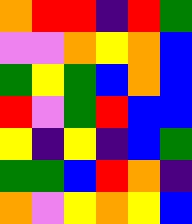[["orange", "red", "red", "indigo", "red", "green"], ["violet", "violet", "orange", "yellow", "orange", "blue"], ["green", "yellow", "green", "blue", "orange", "blue"], ["red", "violet", "green", "red", "blue", "blue"], ["yellow", "indigo", "yellow", "indigo", "blue", "green"], ["green", "green", "blue", "red", "orange", "indigo"], ["orange", "violet", "yellow", "orange", "yellow", "blue"]]